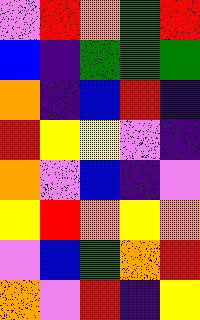[["violet", "red", "orange", "green", "red"], ["blue", "indigo", "green", "green", "green"], ["orange", "indigo", "blue", "red", "indigo"], ["red", "yellow", "yellow", "violet", "indigo"], ["orange", "violet", "blue", "indigo", "violet"], ["yellow", "red", "orange", "yellow", "orange"], ["violet", "blue", "green", "orange", "red"], ["orange", "violet", "red", "indigo", "yellow"]]